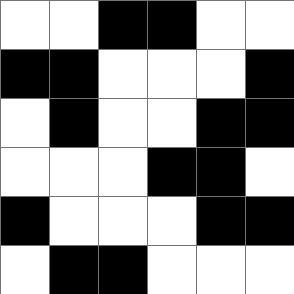[["white", "white", "black", "black", "white", "white"], ["black", "black", "white", "white", "white", "black"], ["white", "black", "white", "white", "black", "black"], ["white", "white", "white", "black", "black", "white"], ["black", "white", "white", "white", "black", "black"], ["white", "black", "black", "white", "white", "white"]]